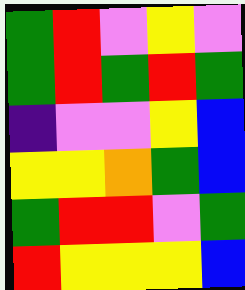[["green", "red", "violet", "yellow", "violet"], ["green", "red", "green", "red", "green"], ["indigo", "violet", "violet", "yellow", "blue"], ["yellow", "yellow", "orange", "green", "blue"], ["green", "red", "red", "violet", "green"], ["red", "yellow", "yellow", "yellow", "blue"]]